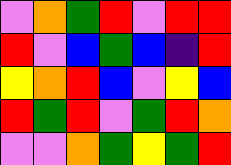[["violet", "orange", "green", "red", "violet", "red", "red"], ["red", "violet", "blue", "green", "blue", "indigo", "red"], ["yellow", "orange", "red", "blue", "violet", "yellow", "blue"], ["red", "green", "red", "violet", "green", "red", "orange"], ["violet", "violet", "orange", "green", "yellow", "green", "red"]]